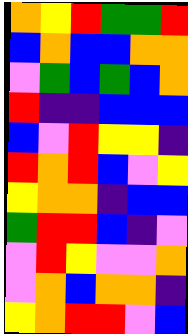[["orange", "yellow", "red", "green", "green", "red"], ["blue", "orange", "blue", "blue", "orange", "orange"], ["violet", "green", "blue", "green", "blue", "orange"], ["red", "indigo", "indigo", "blue", "blue", "blue"], ["blue", "violet", "red", "yellow", "yellow", "indigo"], ["red", "orange", "red", "blue", "violet", "yellow"], ["yellow", "orange", "orange", "indigo", "blue", "blue"], ["green", "red", "red", "blue", "indigo", "violet"], ["violet", "red", "yellow", "violet", "violet", "orange"], ["violet", "orange", "blue", "orange", "orange", "indigo"], ["yellow", "orange", "red", "red", "violet", "blue"]]